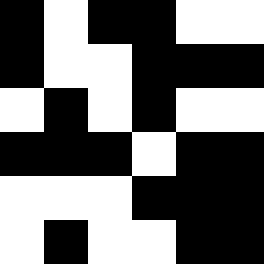[["black", "white", "black", "black", "white", "white"], ["black", "white", "white", "black", "black", "black"], ["white", "black", "white", "black", "white", "white"], ["black", "black", "black", "white", "black", "black"], ["white", "white", "white", "black", "black", "black"], ["white", "black", "white", "white", "black", "black"]]